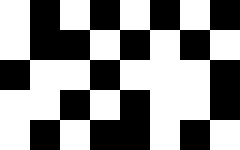[["white", "black", "white", "black", "white", "black", "white", "black"], ["white", "black", "black", "white", "black", "white", "black", "white"], ["black", "white", "white", "black", "white", "white", "white", "black"], ["white", "white", "black", "white", "black", "white", "white", "black"], ["white", "black", "white", "black", "black", "white", "black", "white"]]